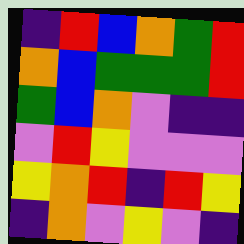[["indigo", "red", "blue", "orange", "green", "red"], ["orange", "blue", "green", "green", "green", "red"], ["green", "blue", "orange", "violet", "indigo", "indigo"], ["violet", "red", "yellow", "violet", "violet", "violet"], ["yellow", "orange", "red", "indigo", "red", "yellow"], ["indigo", "orange", "violet", "yellow", "violet", "indigo"]]